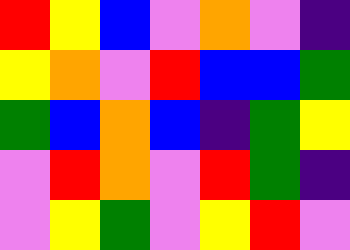[["red", "yellow", "blue", "violet", "orange", "violet", "indigo"], ["yellow", "orange", "violet", "red", "blue", "blue", "green"], ["green", "blue", "orange", "blue", "indigo", "green", "yellow"], ["violet", "red", "orange", "violet", "red", "green", "indigo"], ["violet", "yellow", "green", "violet", "yellow", "red", "violet"]]